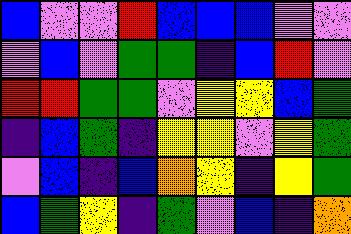[["blue", "violet", "violet", "red", "blue", "blue", "blue", "violet", "violet"], ["violet", "blue", "violet", "green", "green", "indigo", "blue", "red", "violet"], ["red", "red", "green", "green", "violet", "yellow", "yellow", "blue", "green"], ["indigo", "blue", "green", "indigo", "yellow", "yellow", "violet", "yellow", "green"], ["violet", "blue", "indigo", "blue", "orange", "yellow", "indigo", "yellow", "green"], ["blue", "green", "yellow", "indigo", "green", "violet", "blue", "indigo", "orange"]]